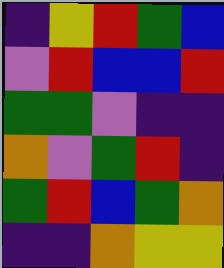[["indigo", "yellow", "red", "green", "blue"], ["violet", "red", "blue", "blue", "red"], ["green", "green", "violet", "indigo", "indigo"], ["orange", "violet", "green", "red", "indigo"], ["green", "red", "blue", "green", "orange"], ["indigo", "indigo", "orange", "yellow", "yellow"]]